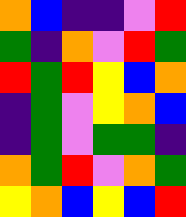[["orange", "blue", "indigo", "indigo", "violet", "red"], ["green", "indigo", "orange", "violet", "red", "green"], ["red", "green", "red", "yellow", "blue", "orange"], ["indigo", "green", "violet", "yellow", "orange", "blue"], ["indigo", "green", "violet", "green", "green", "indigo"], ["orange", "green", "red", "violet", "orange", "green"], ["yellow", "orange", "blue", "yellow", "blue", "red"]]